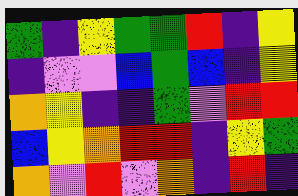[["green", "indigo", "yellow", "green", "green", "red", "indigo", "yellow"], ["indigo", "violet", "violet", "blue", "green", "blue", "indigo", "yellow"], ["orange", "yellow", "indigo", "indigo", "green", "violet", "red", "red"], ["blue", "yellow", "orange", "red", "red", "indigo", "yellow", "green"], ["orange", "violet", "red", "violet", "orange", "indigo", "red", "indigo"]]